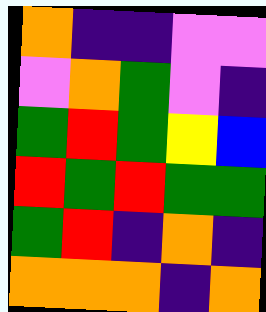[["orange", "indigo", "indigo", "violet", "violet"], ["violet", "orange", "green", "violet", "indigo"], ["green", "red", "green", "yellow", "blue"], ["red", "green", "red", "green", "green"], ["green", "red", "indigo", "orange", "indigo"], ["orange", "orange", "orange", "indigo", "orange"]]